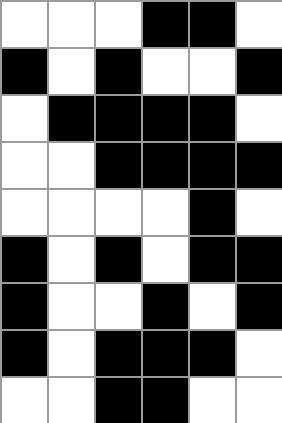[["white", "white", "white", "black", "black", "white"], ["black", "white", "black", "white", "white", "black"], ["white", "black", "black", "black", "black", "white"], ["white", "white", "black", "black", "black", "black"], ["white", "white", "white", "white", "black", "white"], ["black", "white", "black", "white", "black", "black"], ["black", "white", "white", "black", "white", "black"], ["black", "white", "black", "black", "black", "white"], ["white", "white", "black", "black", "white", "white"]]